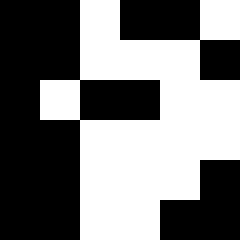[["black", "black", "white", "black", "black", "white"], ["black", "black", "white", "white", "white", "black"], ["black", "white", "black", "black", "white", "white"], ["black", "black", "white", "white", "white", "white"], ["black", "black", "white", "white", "white", "black"], ["black", "black", "white", "white", "black", "black"]]